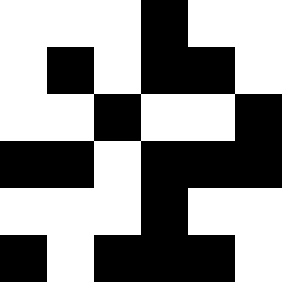[["white", "white", "white", "black", "white", "white"], ["white", "black", "white", "black", "black", "white"], ["white", "white", "black", "white", "white", "black"], ["black", "black", "white", "black", "black", "black"], ["white", "white", "white", "black", "white", "white"], ["black", "white", "black", "black", "black", "white"]]